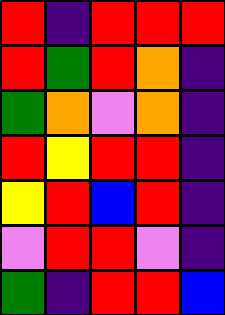[["red", "indigo", "red", "red", "red"], ["red", "green", "red", "orange", "indigo"], ["green", "orange", "violet", "orange", "indigo"], ["red", "yellow", "red", "red", "indigo"], ["yellow", "red", "blue", "red", "indigo"], ["violet", "red", "red", "violet", "indigo"], ["green", "indigo", "red", "red", "blue"]]